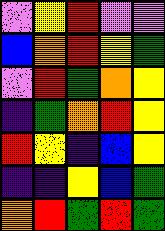[["violet", "yellow", "red", "violet", "violet"], ["blue", "orange", "red", "yellow", "green"], ["violet", "red", "green", "orange", "yellow"], ["indigo", "green", "orange", "red", "yellow"], ["red", "yellow", "indigo", "blue", "yellow"], ["indigo", "indigo", "yellow", "blue", "green"], ["orange", "red", "green", "red", "green"]]